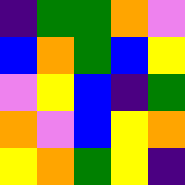[["indigo", "green", "green", "orange", "violet"], ["blue", "orange", "green", "blue", "yellow"], ["violet", "yellow", "blue", "indigo", "green"], ["orange", "violet", "blue", "yellow", "orange"], ["yellow", "orange", "green", "yellow", "indigo"]]